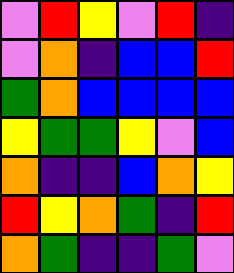[["violet", "red", "yellow", "violet", "red", "indigo"], ["violet", "orange", "indigo", "blue", "blue", "red"], ["green", "orange", "blue", "blue", "blue", "blue"], ["yellow", "green", "green", "yellow", "violet", "blue"], ["orange", "indigo", "indigo", "blue", "orange", "yellow"], ["red", "yellow", "orange", "green", "indigo", "red"], ["orange", "green", "indigo", "indigo", "green", "violet"]]